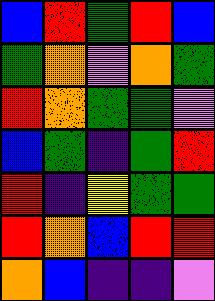[["blue", "red", "green", "red", "blue"], ["green", "orange", "violet", "orange", "green"], ["red", "orange", "green", "green", "violet"], ["blue", "green", "indigo", "green", "red"], ["red", "indigo", "yellow", "green", "green"], ["red", "orange", "blue", "red", "red"], ["orange", "blue", "indigo", "indigo", "violet"]]